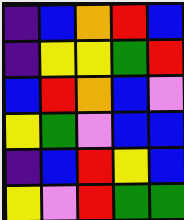[["indigo", "blue", "orange", "red", "blue"], ["indigo", "yellow", "yellow", "green", "red"], ["blue", "red", "orange", "blue", "violet"], ["yellow", "green", "violet", "blue", "blue"], ["indigo", "blue", "red", "yellow", "blue"], ["yellow", "violet", "red", "green", "green"]]